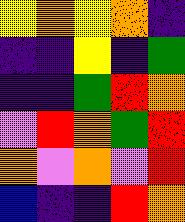[["yellow", "orange", "yellow", "orange", "indigo"], ["indigo", "indigo", "yellow", "indigo", "green"], ["indigo", "indigo", "green", "red", "orange"], ["violet", "red", "orange", "green", "red"], ["orange", "violet", "orange", "violet", "red"], ["blue", "indigo", "indigo", "red", "orange"]]